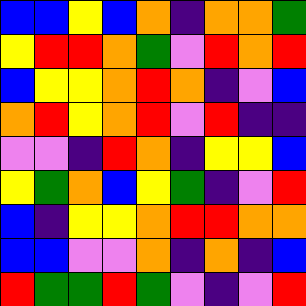[["blue", "blue", "yellow", "blue", "orange", "indigo", "orange", "orange", "green"], ["yellow", "red", "red", "orange", "green", "violet", "red", "orange", "red"], ["blue", "yellow", "yellow", "orange", "red", "orange", "indigo", "violet", "blue"], ["orange", "red", "yellow", "orange", "red", "violet", "red", "indigo", "indigo"], ["violet", "violet", "indigo", "red", "orange", "indigo", "yellow", "yellow", "blue"], ["yellow", "green", "orange", "blue", "yellow", "green", "indigo", "violet", "red"], ["blue", "indigo", "yellow", "yellow", "orange", "red", "red", "orange", "orange"], ["blue", "blue", "violet", "violet", "orange", "indigo", "orange", "indigo", "blue"], ["red", "green", "green", "red", "green", "violet", "indigo", "violet", "red"]]